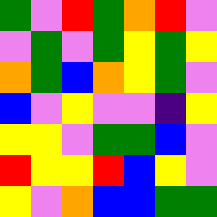[["green", "violet", "red", "green", "orange", "red", "violet"], ["violet", "green", "violet", "green", "yellow", "green", "yellow"], ["orange", "green", "blue", "orange", "yellow", "green", "violet"], ["blue", "violet", "yellow", "violet", "violet", "indigo", "yellow"], ["yellow", "yellow", "violet", "green", "green", "blue", "violet"], ["red", "yellow", "yellow", "red", "blue", "yellow", "violet"], ["yellow", "violet", "orange", "blue", "blue", "green", "green"]]